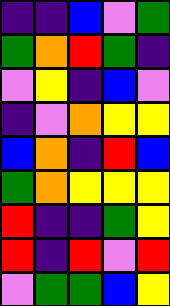[["indigo", "indigo", "blue", "violet", "green"], ["green", "orange", "red", "green", "indigo"], ["violet", "yellow", "indigo", "blue", "violet"], ["indigo", "violet", "orange", "yellow", "yellow"], ["blue", "orange", "indigo", "red", "blue"], ["green", "orange", "yellow", "yellow", "yellow"], ["red", "indigo", "indigo", "green", "yellow"], ["red", "indigo", "red", "violet", "red"], ["violet", "green", "green", "blue", "yellow"]]